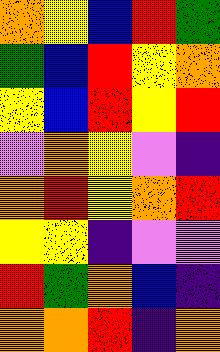[["orange", "yellow", "blue", "red", "green"], ["green", "blue", "red", "yellow", "orange"], ["yellow", "blue", "red", "yellow", "red"], ["violet", "orange", "yellow", "violet", "indigo"], ["orange", "red", "yellow", "orange", "red"], ["yellow", "yellow", "indigo", "violet", "violet"], ["red", "green", "orange", "blue", "indigo"], ["orange", "orange", "red", "indigo", "orange"]]